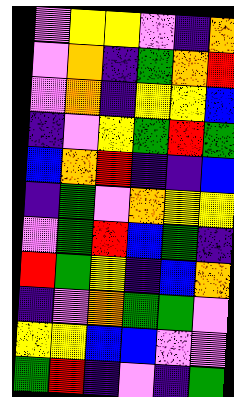[["violet", "yellow", "yellow", "violet", "indigo", "orange"], ["violet", "orange", "indigo", "green", "orange", "red"], ["violet", "orange", "indigo", "yellow", "yellow", "blue"], ["indigo", "violet", "yellow", "green", "red", "green"], ["blue", "orange", "red", "indigo", "indigo", "blue"], ["indigo", "green", "violet", "orange", "yellow", "yellow"], ["violet", "green", "red", "blue", "green", "indigo"], ["red", "green", "yellow", "indigo", "blue", "orange"], ["indigo", "violet", "orange", "green", "green", "violet"], ["yellow", "yellow", "blue", "blue", "violet", "violet"], ["green", "red", "indigo", "violet", "indigo", "green"]]